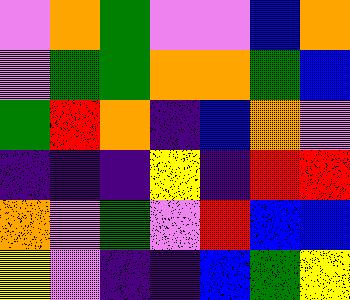[["violet", "orange", "green", "violet", "violet", "blue", "orange"], ["violet", "green", "green", "orange", "orange", "green", "blue"], ["green", "red", "orange", "indigo", "blue", "orange", "violet"], ["indigo", "indigo", "indigo", "yellow", "indigo", "red", "red"], ["orange", "violet", "green", "violet", "red", "blue", "blue"], ["yellow", "violet", "indigo", "indigo", "blue", "green", "yellow"]]